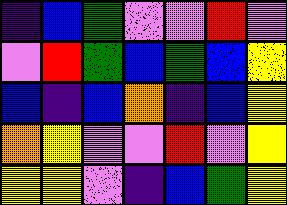[["indigo", "blue", "green", "violet", "violet", "red", "violet"], ["violet", "red", "green", "blue", "green", "blue", "yellow"], ["blue", "indigo", "blue", "orange", "indigo", "blue", "yellow"], ["orange", "yellow", "violet", "violet", "red", "violet", "yellow"], ["yellow", "yellow", "violet", "indigo", "blue", "green", "yellow"]]